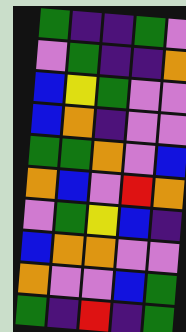[["green", "indigo", "indigo", "green", "violet"], ["violet", "green", "indigo", "indigo", "orange"], ["blue", "yellow", "green", "violet", "violet"], ["blue", "orange", "indigo", "violet", "violet"], ["green", "green", "orange", "violet", "blue"], ["orange", "blue", "violet", "red", "orange"], ["violet", "green", "yellow", "blue", "indigo"], ["blue", "orange", "orange", "violet", "violet"], ["orange", "violet", "violet", "blue", "green"], ["green", "indigo", "red", "indigo", "green"]]